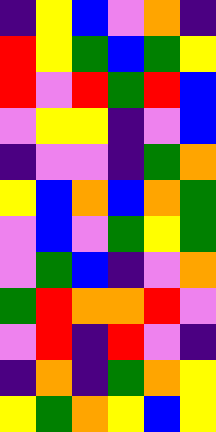[["indigo", "yellow", "blue", "violet", "orange", "indigo"], ["red", "yellow", "green", "blue", "green", "yellow"], ["red", "violet", "red", "green", "red", "blue"], ["violet", "yellow", "yellow", "indigo", "violet", "blue"], ["indigo", "violet", "violet", "indigo", "green", "orange"], ["yellow", "blue", "orange", "blue", "orange", "green"], ["violet", "blue", "violet", "green", "yellow", "green"], ["violet", "green", "blue", "indigo", "violet", "orange"], ["green", "red", "orange", "orange", "red", "violet"], ["violet", "red", "indigo", "red", "violet", "indigo"], ["indigo", "orange", "indigo", "green", "orange", "yellow"], ["yellow", "green", "orange", "yellow", "blue", "yellow"]]